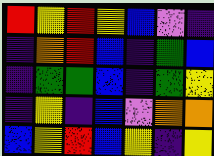[["red", "yellow", "red", "yellow", "blue", "violet", "indigo"], ["indigo", "orange", "red", "blue", "indigo", "green", "blue"], ["indigo", "green", "green", "blue", "indigo", "green", "yellow"], ["indigo", "yellow", "indigo", "blue", "violet", "orange", "orange"], ["blue", "yellow", "red", "blue", "yellow", "indigo", "yellow"]]